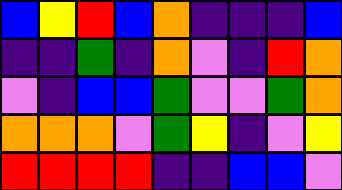[["blue", "yellow", "red", "blue", "orange", "indigo", "indigo", "indigo", "blue"], ["indigo", "indigo", "green", "indigo", "orange", "violet", "indigo", "red", "orange"], ["violet", "indigo", "blue", "blue", "green", "violet", "violet", "green", "orange"], ["orange", "orange", "orange", "violet", "green", "yellow", "indigo", "violet", "yellow"], ["red", "red", "red", "red", "indigo", "indigo", "blue", "blue", "violet"]]